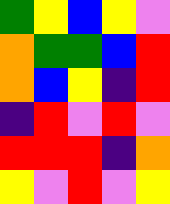[["green", "yellow", "blue", "yellow", "violet"], ["orange", "green", "green", "blue", "red"], ["orange", "blue", "yellow", "indigo", "red"], ["indigo", "red", "violet", "red", "violet"], ["red", "red", "red", "indigo", "orange"], ["yellow", "violet", "red", "violet", "yellow"]]